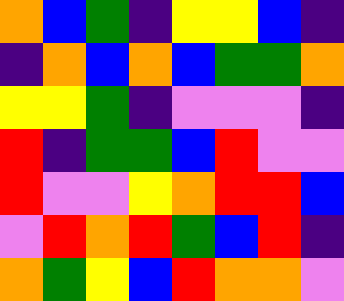[["orange", "blue", "green", "indigo", "yellow", "yellow", "blue", "indigo"], ["indigo", "orange", "blue", "orange", "blue", "green", "green", "orange"], ["yellow", "yellow", "green", "indigo", "violet", "violet", "violet", "indigo"], ["red", "indigo", "green", "green", "blue", "red", "violet", "violet"], ["red", "violet", "violet", "yellow", "orange", "red", "red", "blue"], ["violet", "red", "orange", "red", "green", "blue", "red", "indigo"], ["orange", "green", "yellow", "blue", "red", "orange", "orange", "violet"]]